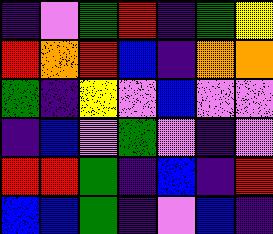[["indigo", "violet", "green", "red", "indigo", "green", "yellow"], ["red", "orange", "red", "blue", "indigo", "orange", "orange"], ["green", "indigo", "yellow", "violet", "blue", "violet", "violet"], ["indigo", "blue", "violet", "green", "violet", "indigo", "violet"], ["red", "red", "green", "indigo", "blue", "indigo", "red"], ["blue", "blue", "green", "indigo", "violet", "blue", "indigo"]]